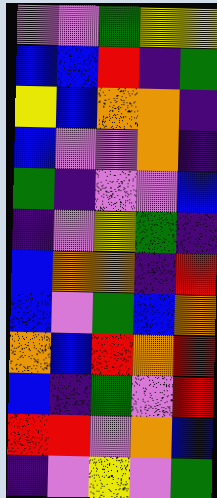[["violet", "violet", "green", "yellow", "yellow"], ["blue", "blue", "red", "indigo", "green"], ["yellow", "blue", "orange", "orange", "indigo"], ["blue", "violet", "violet", "orange", "indigo"], ["green", "indigo", "violet", "violet", "blue"], ["indigo", "violet", "yellow", "green", "indigo"], ["blue", "orange", "orange", "indigo", "red"], ["blue", "violet", "green", "blue", "orange"], ["orange", "blue", "red", "orange", "red"], ["blue", "indigo", "green", "violet", "red"], ["red", "red", "violet", "orange", "blue"], ["indigo", "violet", "yellow", "violet", "green"]]